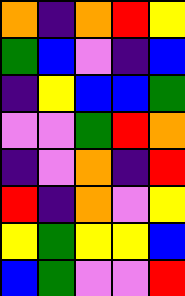[["orange", "indigo", "orange", "red", "yellow"], ["green", "blue", "violet", "indigo", "blue"], ["indigo", "yellow", "blue", "blue", "green"], ["violet", "violet", "green", "red", "orange"], ["indigo", "violet", "orange", "indigo", "red"], ["red", "indigo", "orange", "violet", "yellow"], ["yellow", "green", "yellow", "yellow", "blue"], ["blue", "green", "violet", "violet", "red"]]